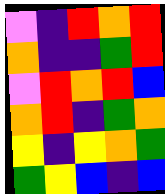[["violet", "indigo", "red", "orange", "red"], ["orange", "indigo", "indigo", "green", "red"], ["violet", "red", "orange", "red", "blue"], ["orange", "red", "indigo", "green", "orange"], ["yellow", "indigo", "yellow", "orange", "green"], ["green", "yellow", "blue", "indigo", "blue"]]